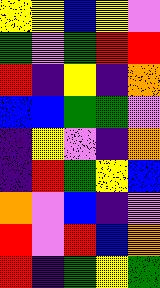[["yellow", "yellow", "blue", "yellow", "violet"], ["green", "violet", "green", "red", "red"], ["red", "indigo", "yellow", "indigo", "orange"], ["blue", "blue", "green", "green", "violet"], ["indigo", "yellow", "violet", "indigo", "orange"], ["indigo", "red", "green", "yellow", "blue"], ["orange", "violet", "blue", "indigo", "violet"], ["red", "violet", "red", "blue", "orange"], ["red", "indigo", "green", "yellow", "green"]]